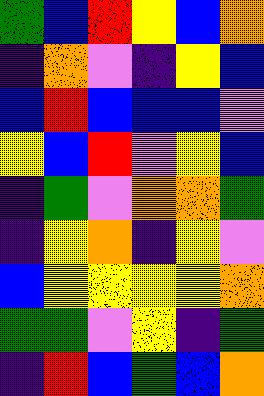[["green", "blue", "red", "yellow", "blue", "orange"], ["indigo", "orange", "violet", "indigo", "yellow", "blue"], ["blue", "red", "blue", "blue", "blue", "violet"], ["yellow", "blue", "red", "violet", "yellow", "blue"], ["indigo", "green", "violet", "orange", "orange", "green"], ["indigo", "yellow", "orange", "indigo", "yellow", "violet"], ["blue", "yellow", "yellow", "yellow", "yellow", "orange"], ["green", "green", "violet", "yellow", "indigo", "green"], ["indigo", "red", "blue", "green", "blue", "orange"]]